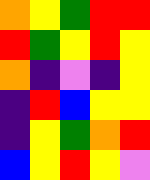[["orange", "yellow", "green", "red", "red"], ["red", "green", "yellow", "red", "yellow"], ["orange", "indigo", "violet", "indigo", "yellow"], ["indigo", "red", "blue", "yellow", "yellow"], ["indigo", "yellow", "green", "orange", "red"], ["blue", "yellow", "red", "yellow", "violet"]]